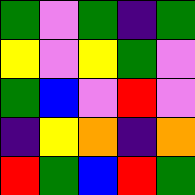[["green", "violet", "green", "indigo", "green"], ["yellow", "violet", "yellow", "green", "violet"], ["green", "blue", "violet", "red", "violet"], ["indigo", "yellow", "orange", "indigo", "orange"], ["red", "green", "blue", "red", "green"]]